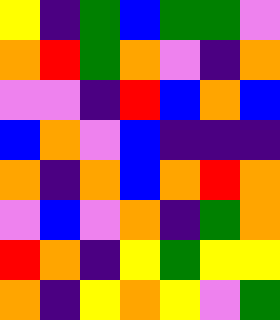[["yellow", "indigo", "green", "blue", "green", "green", "violet"], ["orange", "red", "green", "orange", "violet", "indigo", "orange"], ["violet", "violet", "indigo", "red", "blue", "orange", "blue"], ["blue", "orange", "violet", "blue", "indigo", "indigo", "indigo"], ["orange", "indigo", "orange", "blue", "orange", "red", "orange"], ["violet", "blue", "violet", "orange", "indigo", "green", "orange"], ["red", "orange", "indigo", "yellow", "green", "yellow", "yellow"], ["orange", "indigo", "yellow", "orange", "yellow", "violet", "green"]]